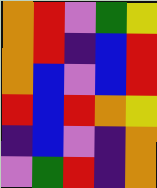[["orange", "red", "violet", "green", "yellow"], ["orange", "red", "indigo", "blue", "red"], ["orange", "blue", "violet", "blue", "red"], ["red", "blue", "red", "orange", "yellow"], ["indigo", "blue", "violet", "indigo", "orange"], ["violet", "green", "red", "indigo", "orange"]]